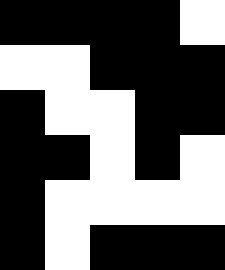[["black", "black", "black", "black", "white"], ["white", "white", "black", "black", "black"], ["black", "white", "white", "black", "black"], ["black", "black", "white", "black", "white"], ["black", "white", "white", "white", "white"], ["black", "white", "black", "black", "black"]]